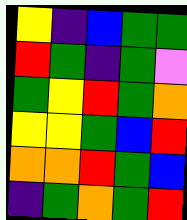[["yellow", "indigo", "blue", "green", "green"], ["red", "green", "indigo", "green", "violet"], ["green", "yellow", "red", "green", "orange"], ["yellow", "yellow", "green", "blue", "red"], ["orange", "orange", "red", "green", "blue"], ["indigo", "green", "orange", "green", "red"]]